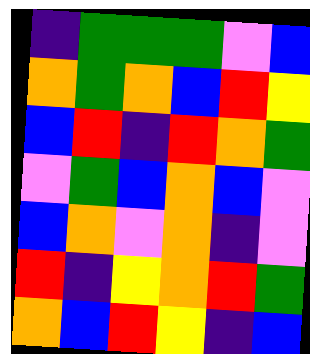[["indigo", "green", "green", "green", "violet", "blue"], ["orange", "green", "orange", "blue", "red", "yellow"], ["blue", "red", "indigo", "red", "orange", "green"], ["violet", "green", "blue", "orange", "blue", "violet"], ["blue", "orange", "violet", "orange", "indigo", "violet"], ["red", "indigo", "yellow", "orange", "red", "green"], ["orange", "blue", "red", "yellow", "indigo", "blue"]]